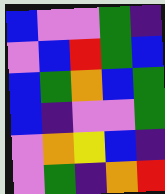[["blue", "violet", "violet", "green", "indigo"], ["violet", "blue", "red", "green", "blue"], ["blue", "green", "orange", "blue", "green"], ["blue", "indigo", "violet", "violet", "green"], ["violet", "orange", "yellow", "blue", "indigo"], ["violet", "green", "indigo", "orange", "red"]]